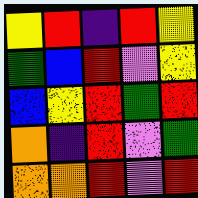[["yellow", "red", "indigo", "red", "yellow"], ["green", "blue", "red", "violet", "yellow"], ["blue", "yellow", "red", "green", "red"], ["orange", "indigo", "red", "violet", "green"], ["orange", "orange", "red", "violet", "red"]]